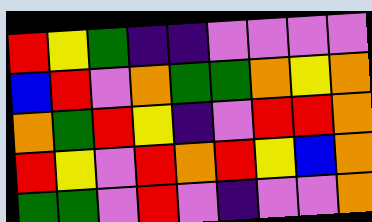[["red", "yellow", "green", "indigo", "indigo", "violet", "violet", "violet", "violet"], ["blue", "red", "violet", "orange", "green", "green", "orange", "yellow", "orange"], ["orange", "green", "red", "yellow", "indigo", "violet", "red", "red", "orange"], ["red", "yellow", "violet", "red", "orange", "red", "yellow", "blue", "orange"], ["green", "green", "violet", "red", "violet", "indigo", "violet", "violet", "orange"]]